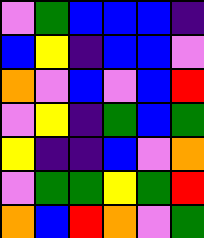[["violet", "green", "blue", "blue", "blue", "indigo"], ["blue", "yellow", "indigo", "blue", "blue", "violet"], ["orange", "violet", "blue", "violet", "blue", "red"], ["violet", "yellow", "indigo", "green", "blue", "green"], ["yellow", "indigo", "indigo", "blue", "violet", "orange"], ["violet", "green", "green", "yellow", "green", "red"], ["orange", "blue", "red", "orange", "violet", "green"]]